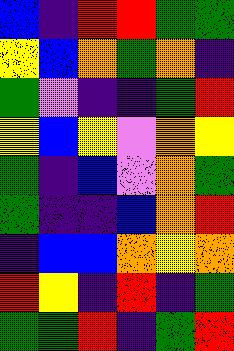[["blue", "indigo", "red", "red", "green", "green"], ["yellow", "blue", "orange", "green", "orange", "indigo"], ["green", "violet", "indigo", "indigo", "green", "red"], ["yellow", "blue", "yellow", "violet", "orange", "yellow"], ["green", "indigo", "blue", "violet", "orange", "green"], ["green", "indigo", "indigo", "blue", "orange", "red"], ["indigo", "blue", "blue", "orange", "yellow", "orange"], ["red", "yellow", "indigo", "red", "indigo", "green"], ["green", "green", "red", "indigo", "green", "red"]]